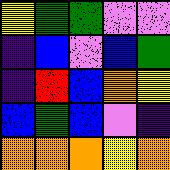[["yellow", "green", "green", "violet", "violet"], ["indigo", "blue", "violet", "blue", "green"], ["indigo", "red", "blue", "orange", "yellow"], ["blue", "green", "blue", "violet", "indigo"], ["orange", "orange", "orange", "yellow", "orange"]]